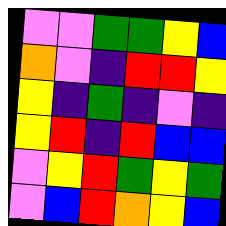[["violet", "violet", "green", "green", "yellow", "blue"], ["orange", "violet", "indigo", "red", "red", "yellow"], ["yellow", "indigo", "green", "indigo", "violet", "indigo"], ["yellow", "red", "indigo", "red", "blue", "blue"], ["violet", "yellow", "red", "green", "yellow", "green"], ["violet", "blue", "red", "orange", "yellow", "blue"]]